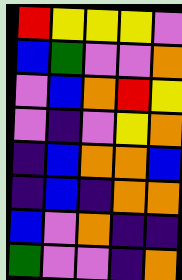[["red", "yellow", "yellow", "yellow", "violet"], ["blue", "green", "violet", "violet", "orange"], ["violet", "blue", "orange", "red", "yellow"], ["violet", "indigo", "violet", "yellow", "orange"], ["indigo", "blue", "orange", "orange", "blue"], ["indigo", "blue", "indigo", "orange", "orange"], ["blue", "violet", "orange", "indigo", "indigo"], ["green", "violet", "violet", "indigo", "orange"]]